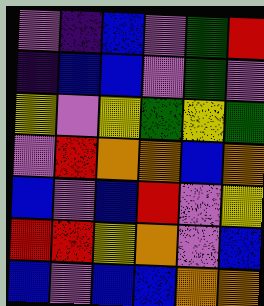[["violet", "indigo", "blue", "violet", "green", "red"], ["indigo", "blue", "blue", "violet", "green", "violet"], ["yellow", "violet", "yellow", "green", "yellow", "green"], ["violet", "red", "orange", "orange", "blue", "orange"], ["blue", "violet", "blue", "red", "violet", "yellow"], ["red", "red", "yellow", "orange", "violet", "blue"], ["blue", "violet", "blue", "blue", "orange", "orange"]]